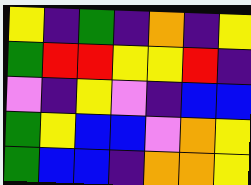[["yellow", "indigo", "green", "indigo", "orange", "indigo", "yellow"], ["green", "red", "red", "yellow", "yellow", "red", "indigo"], ["violet", "indigo", "yellow", "violet", "indigo", "blue", "blue"], ["green", "yellow", "blue", "blue", "violet", "orange", "yellow"], ["green", "blue", "blue", "indigo", "orange", "orange", "yellow"]]